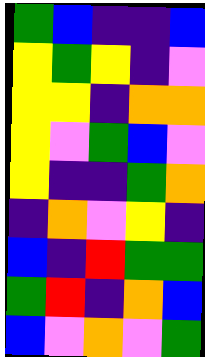[["green", "blue", "indigo", "indigo", "blue"], ["yellow", "green", "yellow", "indigo", "violet"], ["yellow", "yellow", "indigo", "orange", "orange"], ["yellow", "violet", "green", "blue", "violet"], ["yellow", "indigo", "indigo", "green", "orange"], ["indigo", "orange", "violet", "yellow", "indigo"], ["blue", "indigo", "red", "green", "green"], ["green", "red", "indigo", "orange", "blue"], ["blue", "violet", "orange", "violet", "green"]]